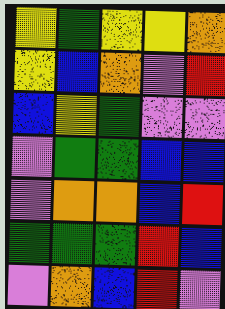[["yellow", "green", "yellow", "yellow", "orange"], ["yellow", "blue", "orange", "violet", "red"], ["blue", "yellow", "green", "violet", "violet"], ["violet", "green", "green", "blue", "blue"], ["violet", "orange", "orange", "blue", "red"], ["green", "green", "green", "red", "blue"], ["violet", "orange", "blue", "red", "violet"]]